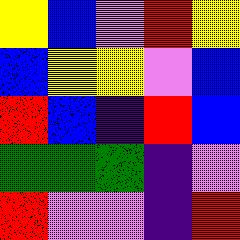[["yellow", "blue", "violet", "red", "yellow"], ["blue", "yellow", "yellow", "violet", "blue"], ["red", "blue", "indigo", "red", "blue"], ["green", "green", "green", "indigo", "violet"], ["red", "violet", "violet", "indigo", "red"]]